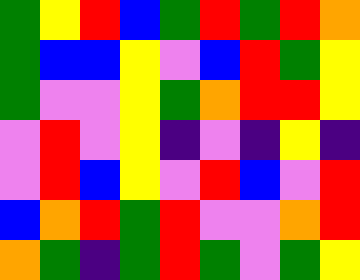[["green", "yellow", "red", "blue", "green", "red", "green", "red", "orange"], ["green", "blue", "blue", "yellow", "violet", "blue", "red", "green", "yellow"], ["green", "violet", "violet", "yellow", "green", "orange", "red", "red", "yellow"], ["violet", "red", "violet", "yellow", "indigo", "violet", "indigo", "yellow", "indigo"], ["violet", "red", "blue", "yellow", "violet", "red", "blue", "violet", "red"], ["blue", "orange", "red", "green", "red", "violet", "violet", "orange", "red"], ["orange", "green", "indigo", "green", "red", "green", "violet", "green", "yellow"]]